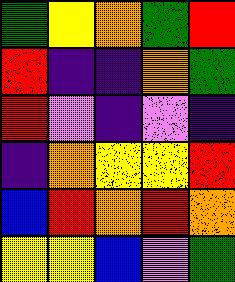[["green", "yellow", "orange", "green", "red"], ["red", "indigo", "indigo", "orange", "green"], ["red", "violet", "indigo", "violet", "indigo"], ["indigo", "orange", "yellow", "yellow", "red"], ["blue", "red", "orange", "red", "orange"], ["yellow", "yellow", "blue", "violet", "green"]]